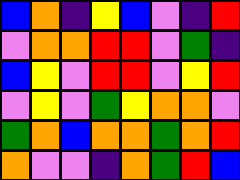[["blue", "orange", "indigo", "yellow", "blue", "violet", "indigo", "red"], ["violet", "orange", "orange", "red", "red", "violet", "green", "indigo"], ["blue", "yellow", "violet", "red", "red", "violet", "yellow", "red"], ["violet", "yellow", "violet", "green", "yellow", "orange", "orange", "violet"], ["green", "orange", "blue", "orange", "orange", "green", "orange", "red"], ["orange", "violet", "violet", "indigo", "orange", "green", "red", "blue"]]